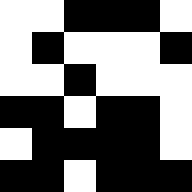[["white", "white", "black", "black", "black", "white"], ["white", "black", "white", "white", "white", "black"], ["white", "white", "black", "white", "white", "white"], ["black", "black", "white", "black", "black", "white"], ["white", "black", "black", "black", "black", "white"], ["black", "black", "white", "black", "black", "black"]]